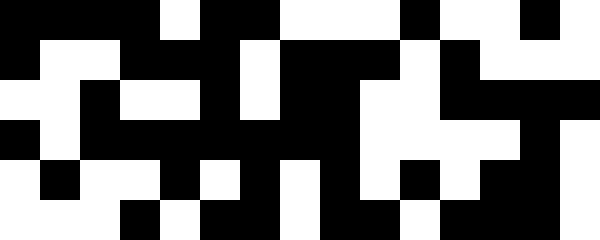[["black", "black", "black", "black", "white", "black", "black", "white", "white", "white", "black", "white", "white", "black", "white"], ["black", "white", "white", "black", "black", "black", "white", "black", "black", "black", "white", "black", "white", "white", "white"], ["white", "white", "black", "white", "white", "black", "white", "black", "black", "white", "white", "black", "black", "black", "black"], ["black", "white", "black", "black", "black", "black", "black", "black", "black", "white", "white", "white", "white", "black", "white"], ["white", "black", "white", "white", "black", "white", "black", "white", "black", "white", "black", "white", "black", "black", "white"], ["white", "white", "white", "black", "white", "black", "black", "white", "black", "black", "white", "black", "black", "black", "white"]]